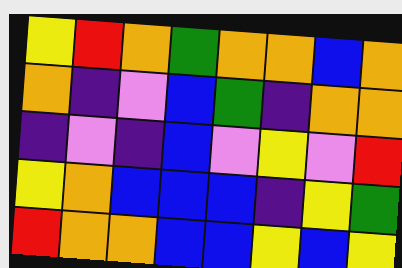[["yellow", "red", "orange", "green", "orange", "orange", "blue", "orange"], ["orange", "indigo", "violet", "blue", "green", "indigo", "orange", "orange"], ["indigo", "violet", "indigo", "blue", "violet", "yellow", "violet", "red"], ["yellow", "orange", "blue", "blue", "blue", "indigo", "yellow", "green"], ["red", "orange", "orange", "blue", "blue", "yellow", "blue", "yellow"]]